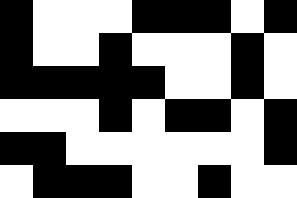[["black", "white", "white", "white", "black", "black", "black", "white", "black"], ["black", "white", "white", "black", "white", "white", "white", "black", "white"], ["black", "black", "black", "black", "black", "white", "white", "black", "white"], ["white", "white", "white", "black", "white", "black", "black", "white", "black"], ["black", "black", "white", "white", "white", "white", "white", "white", "black"], ["white", "black", "black", "black", "white", "white", "black", "white", "white"]]